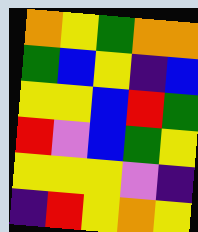[["orange", "yellow", "green", "orange", "orange"], ["green", "blue", "yellow", "indigo", "blue"], ["yellow", "yellow", "blue", "red", "green"], ["red", "violet", "blue", "green", "yellow"], ["yellow", "yellow", "yellow", "violet", "indigo"], ["indigo", "red", "yellow", "orange", "yellow"]]